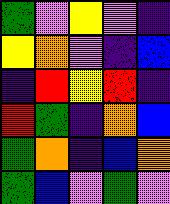[["green", "violet", "yellow", "violet", "indigo"], ["yellow", "orange", "violet", "indigo", "blue"], ["indigo", "red", "yellow", "red", "indigo"], ["red", "green", "indigo", "orange", "blue"], ["green", "orange", "indigo", "blue", "orange"], ["green", "blue", "violet", "green", "violet"]]